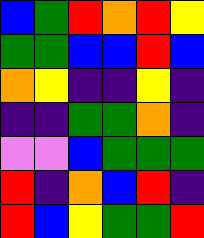[["blue", "green", "red", "orange", "red", "yellow"], ["green", "green", "blue", "blue", "red", "blue"], ["orange", "yellow", "indigo", "indigo", "yellow", "indigo"], ["indigo", "indigo", "green", "green", "orange", "indigo"], ["violet", "violet", "blue", "green", "green", "green"], ["red", "indigo", "orange", "blue", "red", "indigo"], ["red", "blue", "yellow", "green", "green", "red"]]